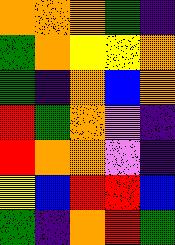[["orange", "orange", "orange", "green", "indigo"], ["green", "orange", "yellow", "yellow", "orange"], ["green", "indigo", "orange", "blue", "orange"], ["red", "green", "orange", "violet", "indigo"], ["red", "orange", "orange", "violet", "indigo"], ["yellow", "blue", "red", "red", "blue"], ["green", "indigo", "orange", "red", "green"]]